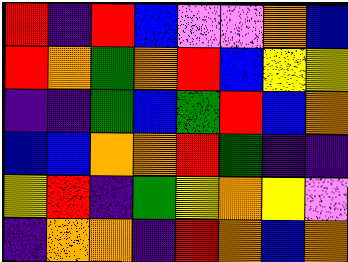[["red", "indigo", "red", "blue", "violet", "violet", "orange", "blue"], ["red", "orange", "green", "orange", "red", "blue", "yellow", "yellow"], ["indigo", "indigo", "green", "blue", "green", "red", "blue", "orange"], ["blue", "blue", "orange", "orange", "red", "green", "indigo", "indigo"], ["yellow", "red", "indigo", "green", "yellow", "orange", "yellow", "violet"], ["indigo", "orange", "orange", "indigo", "red", "orange", "blue", "orange"]]